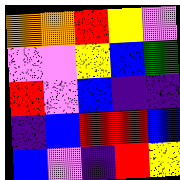[["orange", "orange", "red", "yellow", "violet"], ["violet", "violet", "yellow", "blue", "green"], ["red", "violet", "blue", "indigo", "indigo"], ["indigo", "blue", "red", "red", "blue"], ["blue", "violet", "indigo", "red", "yellow"]]